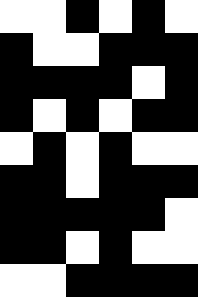[["white", "white", "black", "white", "black", "white"], ["black", "white", "white", "black", "black", "black"], ["black", "black", "black", "black", "white", "black"], ["black", "white", "black", "white", "black", "black"], ["white", "black", "white", "black", "white", "white"], ["black", "black", "white", "black", "black", "black"], ["black", "black", "black", "black", "black", "white"], ["black", "black", "white", "black", "white", "white"], ["white", "white", "black", "black", "black", "black"]]